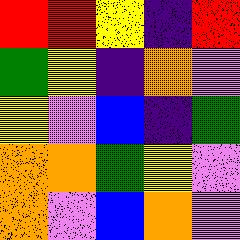[["red", "red", "yellow", "indigo", "red"], ["green", "yellow", "indigo", "orange", "violet"], ["yellow", "violet", "blue", "indigo", "green"], ["orange", "orange", "green", "yellow", "violet"], ["orange", "violet", "blue", "orange", "violet"]]